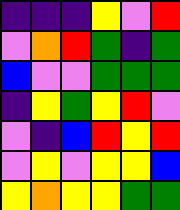[["indigo", "indigo", "indigo", "yellow", "violet", "red"], ["violet", "orange", "red", "green", "indigo", "green"], ["blue", "violet", "violet", "green", "green", "green"], ["indigo", "yellow", "green", "yellow", "red", "violet"], ["violet", "indigo", "blue", "red", "yellow", "red"], ["violet", "yellow", "violet", "yellow", "yellow", "blue"], ["yellow", "orange", "yellow", "yellow", "green", "green"]]